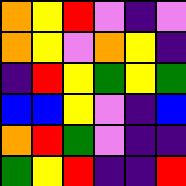[["orange", "yellow", "red", "violet", "indigo", "violet"], ["orange", "yellow", "violet", "orange", "yellow", "indigo"], ["indigo", "red", "yellow", "green", "yellow", "green"], ["blue", "blue", "yellow", "violet", "indigo", "blue"], ["orange", "red", "green", "violet", "indigo", "indigo"], ["green", "yellow", "red", "indigo", "indigo", "red"]]